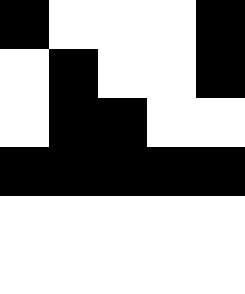[["black", "white", "white", "white", "black"], ["white", "black", "white", "white", "black"], ["white", "black", "black", "white", "white"], ["black", "black", "black", "black", "black"], ["white", "white", "white", "white", "white"], ["white", "white", "white", "white", "white"]]